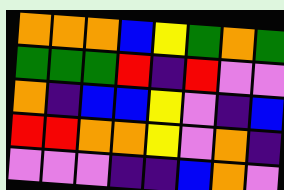[["orange", "orange", "orange", "blue", "yellow", "green", "orange", "green"], ["green", "green", "green", "red", "indigo", "red", "violet", "violet"], ["orange", "indigo", "blue", "blue", "yellow", "violet", "indigo", "blue"], ["red", "red", "orange", "orange", "yellow", "violet", "orange", "indigo"], ["violet", "violet", "violet", "indigo", "indigo", "blue", "orange", "violet"]]